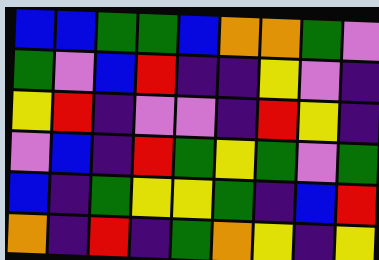[["blue", "blue", "green", "green", "blue", "orange", "orange", "green", "violet"], ["green", "violet", "blue", "red", "indigo", "indigo", "yellow", "violet", "indigo"], ["yellow", "red", "indigo", "violet", "violet", "indigo", "red", "yellow", "indigo"], ["violet", "blue", "indigo", "red", "green", "yellow", "green", "violet", "green"], ["blue", "indigo", "green", "yellow", "yellow", "green", "indigo", "blue", "red"], ["orange", "indigo", "red", "indigo", "green", "orange", "yellow", "indigo", "yellow"]]